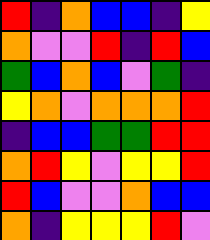[["red", "indigo", "orange", "blue", "blue", "indigo", "yellow"], ["orange", "violet", "violet", "red", "indigo", "red", "blue"], ["green", "blue", "orange", "blue", "violet", "green", "indigo"], ["yellow", "orange", "violet", "orange", "orange", "orange", "red"], ["indigo", "blue", "blue", "green", "green", "red", "red"], ["orange", "red", "yellow", "violet", "yellow", "yellow", "red"], ["red", "blue", "violet", "violet", "orange", "blue", "blue"], ["orange", "indigo", "yellow", "yellow", "yellow", "red", "violet"]]